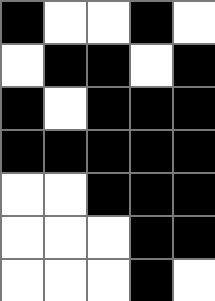[["black", "white", "white", "black", "white"], ["white", "black", "black", "white", "black"], ["black", "white", "black", "black", "black"], ["black", "black", "black", "black", "black"], ["white", "white", "black", "black", "black"], ["white", "white", "white", "black", "black"], ["white", "white", "white", "black", "white"]]